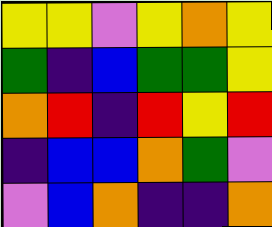[["yellow", "yellow", "violet", "yellow", "orange", "yellow"], ["green", "indigo", "blue", "green", "green", "yellow"], ["orange", "red", "indigo", "red", "yellow", "red"], ["indigo", "blue", "blue", "orange", "green", "violet"], ["violet", "blue", "orange", "indigo", "indigo", "orange"]]